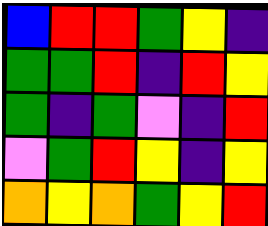[["blue", "red", "red", "green", "yellow", "indigo"], ["green", "green", "red", "indigo", "red", "yellow"], ["green", "indigo", "green", "violet", "indigo", "red"], ["violet", "green", "red", "yellow", "indigo", "yellow"], ["orange", "yellow", "orange", "green", "yellow", "red"]]